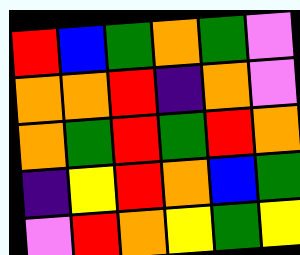[["red", "blue", "green", "orange", "green", "violet"], ["orange", "orange", "red", "indigo", "orange", "violet"], ["orange", "green", "red", "green", "red", "orange"], ["indigo", "yellow", "red", "orange", "blue", "green"], ["violet", "red", "orange", "yellow", "green", "yellow"]]